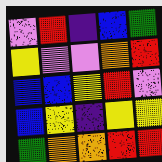[["violet", "red", "indigo", "blue", "green"], ["yellow", "violet", "violet", "orange", "red"], ["blue", "blue", "yellow", "red", "violet"], ["blue", "yellow", "indigo", "yellow", "yellow"], ["green", "orange", "orange", "red", "red"]]